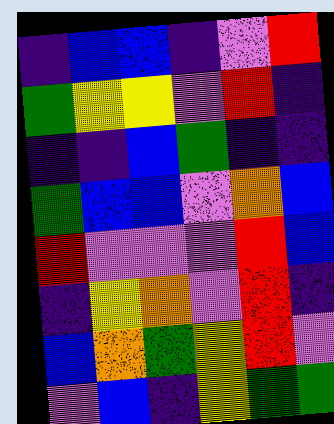[["indigo", "blue", "blue", "indigo", "violet", "red"], ["green", "yellow", "yellow", "violet", "red", "indigo"], ["indigo", "indigo", "blue", "green", "indigo", "indigo"], ["green", "blue", "blue", "violet", "orange", "blue"], ["red", "violet", "violet", "violet", "red", "blue"], ["indigo", "yellow", "orange", "violet", "red", "indigo"], ["blue", "orange", "green", "yellow", "red", "violet"], ["violet", "blue", "indigo", "yellow", "green", "green"]]